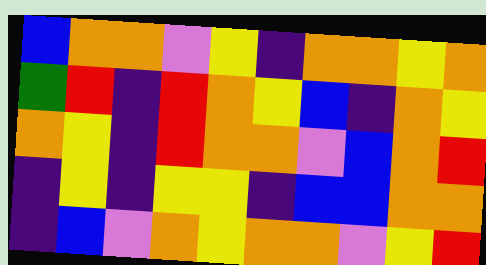[["blue", "orange", "orange", "violet", "yellow", "indigo", "orange", "orange", "yellow", "orange"], ["green", "red", "indigo", "red", "orange", "yellow", "blue", "indigo", "orange", "yellow"], ["orange", "yellow", "indigo", "red", "orange", "orange", "violet", "blue", "orange", "red"], ["indigo", "yellow", "indigo", "yellow", "yellow", "indigo", "blue", "blue", "orange", "orange"], ["indigo", "blue", "violet", "orange", "yellow", "orange", "orange", "violet", "yellow", "red"]]